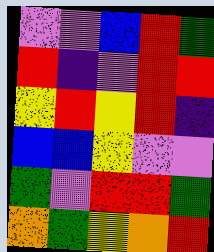[["violet", "violet", "blue", "red", "green"], ["red", "indigo", "violet", "red", "red"], ["yellow", "red", "yellow", "red", "indigo"], ["blue", "blue", "yellow", "violet", "violet"], ["green", "violet", "red", "red", "green"], ["orange", "green", "yellow", "orange", "red"]]